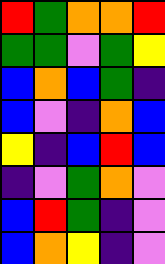[["red", "green", "orange", "orange", "red"], ["green", "green", "violet", "green", "yellow"], ["blue", "orange", "blue", "green", "indigo"], ["blue", "violet", "indigo", "orange", "blue"], ["yellow", "indigo", "blue", "red", "blue"], ["indigo", "violet", "green", "orange", "violet"], ["blue", "red", "green", "indigo", "violet"], ["blue", "orange", "yellow", "indigo", "violet"]]